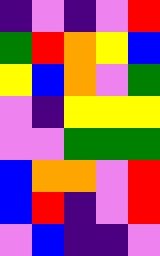[["indigo", "violet", "indigo", "violet", "red"], ["green", "red", "orange", "yellow", "blue"], ["yellow", "blue", "orange", "violet", "green"], ["violet", "indigo", "yellow", "yellow", "yellow"], ["violet", "violet", "green", "green", "green"], ["blue", "orange", "orange", "violet", "red"], ["blue", "red", "indigo", "violet", "red"], ["violet", "blue", "indigo", "indigo", "violet"]]